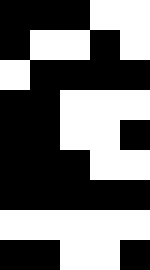[["black", "black", "black", "white", "white"], ["black", "white", "white", "black", "white"], ["white", "black", "black", "black", "black"], ["black", "black", "white", "white", "white"], ["black", "black", "white", "white", "black"], ["black", "black", "black", "white", "white"], ["black", "black", "black", "black", "black"], ["white", "white", "white", "white", "white"], ["black", "black", "white", "white", "black"]]